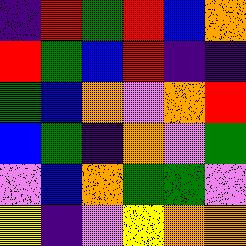[["indigo", "red", "green", "red", "blue", "orange"], ["red", "green", "blue", "red", "indigo", "indigo"], ["green", "blue", "orange", "violet", "orange", "red"], ["blue", "green", "indigo", "orange", "violet", "green"], ["violet", "blue", "orange", "green", "green", "violet"], ["yellow", "indigo", "violet", "yellow", "orange", "orange"]]